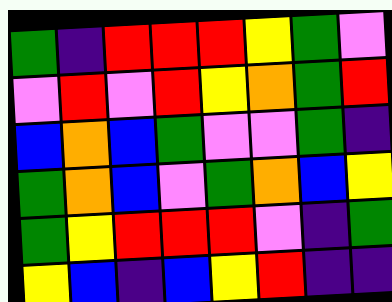[["green", "indigo", "red", "red", "red", "yellow", "green", "violet"], ["violet", "red", "violet", "red", "yellow", "orange", "green", "red"], ["blue", "orange", "blue", "green", "violet", "violet", "green", "indigo"], ["green", "orange", "blue", "violet", "green", "orange", "blue", "yellow"], ["green", "yellow", "red", "red", "red", "violet", "indigo", "green"], ["yellow", "blue", "indigo", "blue", "yellow", "red", "indigo", "indigo"]]